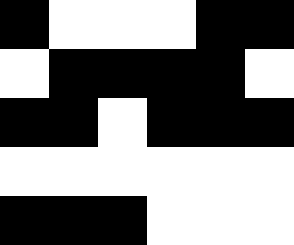[["black", "white", "white", "white", "black", "black"], ["white", "black", "black", "black", "black", "white"], ["black", "black", "white", "black", "black", "black"], ["white", "white", "white", "white", "white", "white"], ["black", "black", "black", "white", "white", "white"]]